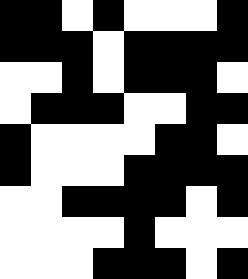[["black", "black", "white", "black", "white", "white", "white", "black"], ["black", "black", "black", "white", "black", "black", "black", "black"], ["white", "white", "black", "white", "black", "black", "black", "white"], ["white", "black", "black", "black", "white", "white", "black", "black"], ["black", "white", "white", "white", "white", "black", "black", "white"], ["black", "white", "white", "white", "black", "black", "black", "black"], ["white", "white", "black", "black", "black", "black", "white", "black"], ["white", "white", "white", "white", "black", "white", "white", "white"], ["white", "white", "white", "black", "black", "black", "white", "black"]]